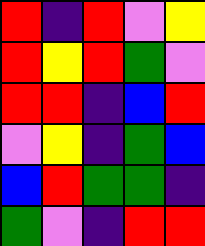[["red", "indigo", "red", "violet", "yellow"], ["red", "yellow", "red", "green", "violet"], ["red", "red", "indigo", "blue", "red"], ["violet", "yellow", "indigo", "green", "blue"], ["blue", "red", "green", "green", "indigo"], ["green", "violet", "indigo", "red", "red"]]